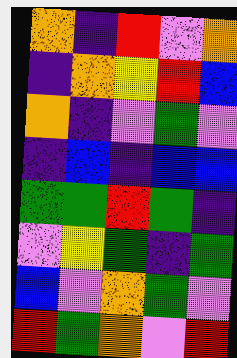[["orange", "indigo", "red", "violet", "orange"], ["indigo", "orange", "yellow", "red", "blue"], ["orange", "indigo", "violet", "green", "violet"], ["indigo", "blue", "indigo", "blue", "blue"], ["green", "green", "red", "green", "indigo"], ["violet", "yellow", "green", "indigo", "green"], ["blue", "violet", "orange", "green", "violet"], ["red", "green", "orange", "violet", "red"]]